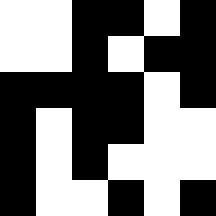[["white", "white", "black", "black", "white", "black"], ["white", "white", "black", "white", "black", "black"], ["black", "black", "black", "black", "white", "black"], ["black", "white", "black", "black", "white", "white"], ["black", "white", "black", "white", "white", "white"], ["black", "white", "white", "black", "white", "black"]]